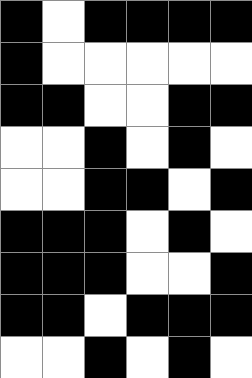[["black", "white", "black", "black", "black", "black"], ["black", "white", "white", "white", "white", "white"], ["black", "black", "white", "white", "black", "black"], ["white", "white", "black", "white", "black", "white"], ["white", "white", "black", "black", "white", "black"], ["black", "black", "black", "white", "black", "white"], ["black", "black", "black", "white", "white", "black"], ["black", "black", "white", "black", "black", "black"], ["white", "white", "black", "white", "black", "white"]]